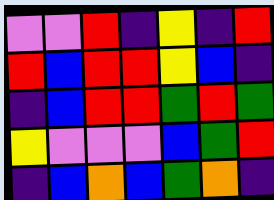[["violet", "violet", "red", "indigo", "yellow", "indigo", "red"], ["red", "blue", "red", "red", "yellow", "blue", "indigo"], ["indigo", "blue", "red", "red", "green", "red", "green"], ["yellow", "violet", "violet", "violet", "blue", "green", "red"], ["indigo", "blue", "orange", "blue", "green", "orange", "indigo"]]